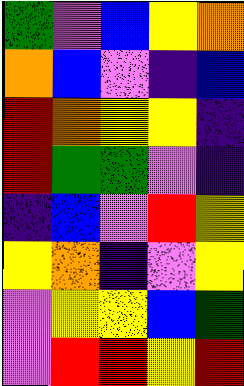[["green", "violet", "blue", "yellow", "orange"], ["orange", "blue", "violet", "indigo", "blue"], ["red", "orange", "yellow", "yellow", "indigo"], ["red", "green", "green", "violet", "indigo"], ["indigo", "blue", "violet", "red", "yellow"], ["yellow", "orange", "indigo", "violet", "yellow"], ["violet", "yellow", "yellow", "blue", "green"], ["violet", "red", "red", "yellow", "red"]]